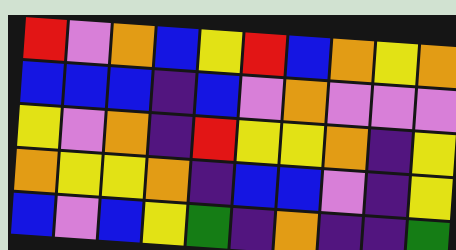[["red", "violet", "orange", "blue", "yellow", "red", "blue", "orange", "yellow", "orange"], ["blue", "blue", "blue", "indigo", "blue", "violet", "orange", "violet", "violet", "violet"], ["yellow", "violet", "orange", "indigo", "red", "yellow", "yellow", "orange", "indigo", "yellow"], ["orange", "yellow", "yellow", "orange", "indigo", "blue", "blue", "violet", "indigo", "yellow"], ["blue", "violet", "blue", "yellow", "green", "indigo", "orange", "indigo", "indigo", "green"]]